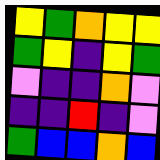[["yellow", "green", "orange", "yellow", "yellow"], ["green", "yellow", "indigo", "yellow", "green"], ["violet", "indigo", "indigo", "orange", "violet"], ["indigo", "indigo", "red", "indigo", "violet"], ["green", "blue", "blue", "orange", "blue"]]